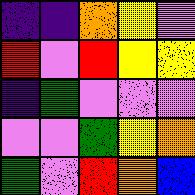[["indigo", "indigo", "orange", "yellow", "violet"], ["red", "violet", "red", "yellow", "yellow"], ["indigo", "green", "violet", "violet", "violet"], ["violet", "violet", "green", "yellow", "orange"], ["green", "violet", "red", "orange", "blue"]]